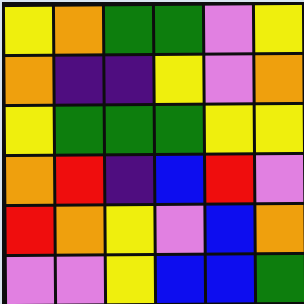[["yellow", "orange", "green", "green", "violet", "yellow"], ["orange", "indigo", "indigo", "yellow", "violet", "orange"], ["yellow", "green", "green", "green", "yellow", "yellow"], ["orange", "red", "indigo", "blue", "red", "violet"], ["red", "orange", "yellow", "violet", "blue", "orange"], ["violet", "violet", "yellow", "blue", "blue", "green"]]